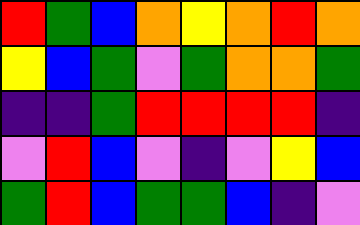[["red", "green", "blue", "orange", "yellow", "orange", "red", "orange"], ["yellow", "blue", "green", "violet", "green", "orange", "orange", "green"], ["indigo", "indigo", "green", "red", "red", "red", "red", "indigo"], ["violet", "red", "blue", "violet", "indigo", "violet", "yellow", "blue"], ["green", "red", "blue", "green", "green", "blue", "indigo", "violet"]]